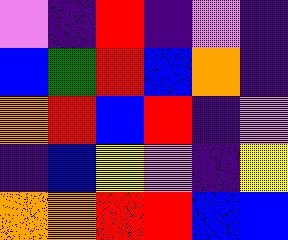[["violet", "indigo", "red", "indigo", "violet", "indigo"], ["blue", "green", "red", "blue", "orange", "indigo"], ["orange", "red", "blue", "red", "indigo", "violet"], ["indigo", "blue", "yellow", "violet", "indigo", "yellow"], ["orange", "orange", "red", "red", "blue", "blue"]]